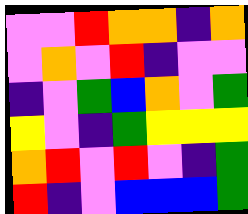[["violet", "violet", "red", "orange", "orange", "indigo", "orange"], ["violet", "orange", "violet", "red", "indigo", "violet", "violet"], ["indigo", "violet", "green", "blue", "orange", "violet", "green"], ["yellow", "violet", "indigo", "green", "yellow", "yellow", "yellow"], ["orange", "red", "violet", "red", "violet", "indigo", "green"], ["red", "indigo", "violet", "blue", "blue", "blue", "green"]]